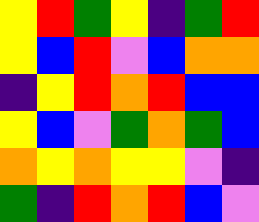[["yellow", "red", "green", "yellow", "indigo", "green", "red"], ["yellow", "blue", "red", "violet", "blue", "orange", "orange"], ["indigo", "yellow", "red", "orange", "red", "blue", "blue"], ["yellow", "blue", "violet", "green", "orange", "green", "blue"], ["orange", "yellow", "orange", "yellow", "yellow", "violet", "indigo"], ["green", "indigo", "red", "orange", "red", "blue", "violet"]]